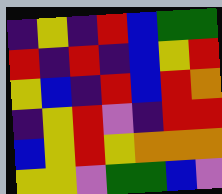[["indigo", "yellow", "indigo", "red", "blue", "green", "green"], ["red", "indigo", "red", "indigo", "blue", "yellow", "red"], ["yellow", "blue", "indigo", "red", "blue", "red", "orange"], ["indigo", "yellow", "red", "violet", "indigo", "red", "red"], ["blue", "yellow", "red", "yellow", "orange", "orange", "orange"], ["yellow", "yellow", "violet", "green", "green", "blue", "violet"]]